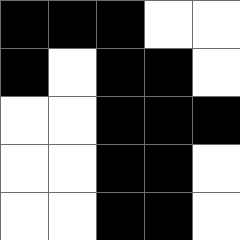[["black", "black", "black", "white", "white"], ["black", "white", "black", "black", "white"], ["white", "white", "black", "black", "black"], ["white", "white", "black", "black", "white"], ["white", "white", "black", "black", "white"]]